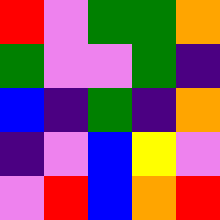[["red", "violet", "green", "green", "orange"], ["green", "violet", "violet", "green", "indigo"], ["blue", "indigo", "green", "indigo", "orange"], ["indigo", "violet", "blue", "yellow", "violet"], ["violet", "red", "blue", "orange", "red"]]